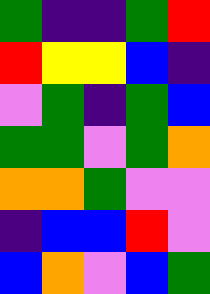[["green", "indigo", "indigo", "green", "red"], ["red", "yellow", "yellow", "blue", "indigo"], ["violet", "green", "indigo", "green", "blue"], ["green", "green", "violet", "green", "orange"], ["orange", "orange", "green", "violet", "violet"], ["indigo", "blue", "blue", "red", "violet"], ["blue", "orange", "violet", "blue", "green"]]